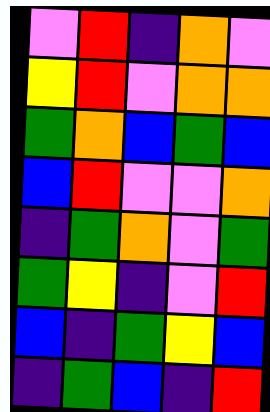[["violet", "red", "indigo", "orange", "violet"], ["yellow", "red", "violet", "orange", "orange"], ["green", "orange", "blue", "green", "blue"], ["blue", "red", "violet", "violet", "orange"], ["indigo", "green", "orange", "violet", "green"], ["green", "yellow", "indigo", "violet", "red"], ["blue", "indigo", "green", "yellow", "blue"], ["indigo", "green", "blue", "indigo", "red"]]